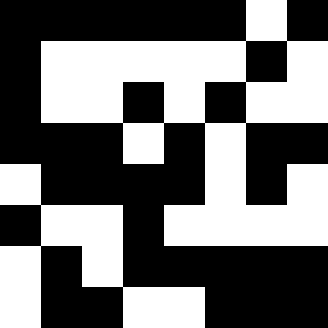[["black", "black", "black", "black", "black", "black", "white", "black"], ["black", "white", "white", "white", "white", "white", "black", "white"], ["black", "white", "white", "black", "white", "black", "white", "white"], ["black", "black", "black", "white", "black", "white", "black", "black"], ["white", "black", "black", "black", "black", "white", "black", "white"], ["black", "white", "white", "black", "white", "white", "white", "white"], ["white", "black", "white", "black", "black", "black", "black", "black"], ["white", "black", "black", "white", "white", "black", "black", "black"]]